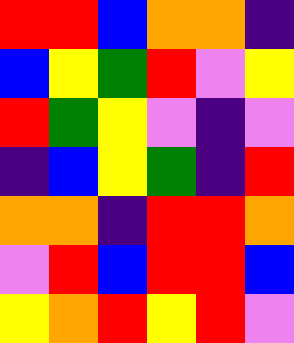[["red", "red", "blue", "orange", "orange", "indigo"], ["blue", "yellow", "green", "red", "violet", "yellow"], ["red", "green", "yellow", "violet", "indigo", "violet"], ["indigo", "blue", "yellow", "green", "indigo", "red"], ["orange", "orange", "indigo", "red", "red", "orange"], ["violet", "red", "blue", "red", "red", "blue"], ["yellow", "orange", "red", "yellow", "red", "violet"]]